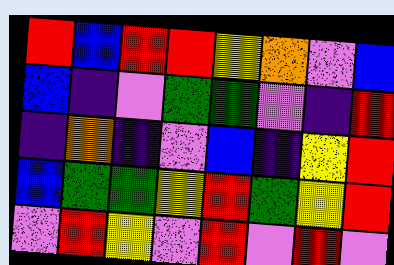[["red", "blue", "red", "red", "yellow", "orange", "violet", "blue"], ["blue", "indigo", "violet", "green", "green", "violet", "indigo", "red"], ["indigo", "orange", "indigo", "violet", "blue", "indigo", "yellow", "red"], ["blue", "green", "green", "yellow", "red", "green", "yellow", "red"], ["violet", "red", "yellow", "violet", "red", "violet", "red", "violet"]]